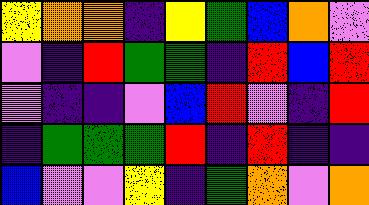[["yellow", "orange", "orange", "indigo", "yellow", "green", "blue", "orange", "violet"], ["violet", "indigo", "red", "green", "green", "indigo", "red", "blue", "red"], ["violet", "indigo", "indigo", "violet", "blue", "red", "violet", "indigo", "red"], ["indigo", "green", "green", "green", "red", "indigo", "red", "indigo", "indigo"], ["blue", "violet", "violet", "yellow", "indigo", "green", "orange", "violet", "orange"]]